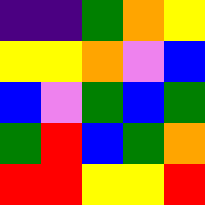[["indigo", "indigo", "green", "orange", "yellow"], ["yellow", "yellow", "orange", "violet", "blue"], ["blue", "violet", "green", "blue", "green"], ["green", "red", "blue", "green", "orange"], ["red", "red", "yellow", "yellow", "red"]]